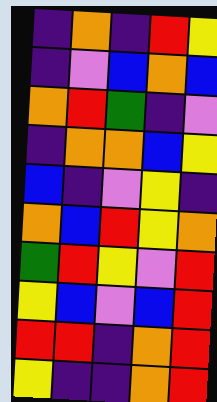[["indigo", "orange", "indigo", "red", "yellow"], ["indigo", "violet", "blue", "orange", "blue"], ["orange", "red", "green", "indigo", "violet"], ["indigo", "orange", "orange", "blue", "yellow"], ["blue", "indigo", "violet", "yellow", "indigo"], ["orange", "blue", "red", "yellow", "orange"], ["green", "red", "yellow", "violet", "red"], ["yellow", "blue", "violet", "blue", "red"], ["red", "red", "indigo", "orange", "red"], ["yellow", "indigo", "indigo", "orange", "red"]]